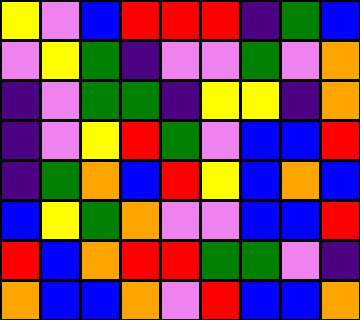[["yellow", "violet", "blue", "red", "red", "red", "indigo", "green", "blue"], ["violet", "yellow", "green", "indigo", "violet", "violet", "green", "violet", "orange"], ["indigo", "violet", "green", "green", "indigo", "yellow", "yellow", "indigo", "orange"], ["indigo", "violet", "yellow", "red", "green", "violet", "blue", "blue", "red"], ["indigo", "green", "orange", "blue", "red", "yellow", "blue", "orange", "blue"], ["blue", "yellow", "green", "orange", "violet", "violet", "blue", "blue", "red"], ["red", "blue", "orange", "red", "red", "green", "green", "violet", "indigo"], ["orange", "blue", "blue", "orange", "violet", "red", "blue", "blue", "orange"]]